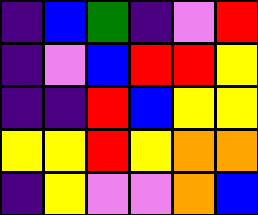[["indigo", "blue", "green", "indigo", "violet", "red"], ["indigo", "violet", "blue", "red", "red", "yellow"], ["indigo", "indigo", "red", "blue", "yellow", "yellow"], ["yellow", "yellow", "red", "yellow", "orange", "orange"], ["indigo", "yellow", "violet", "violet", "orange", "blue"]]